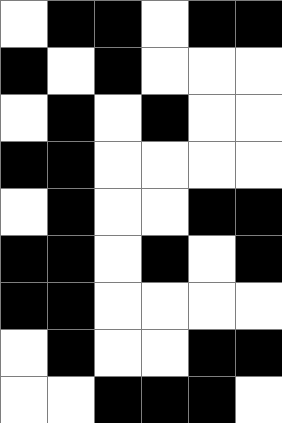[["white", "black", "black", "white", "black", "black"], ["black", "white", "black", "white", "white", "white"], ["white", "black", "white", "black", "white", "white"], ["black", "black", "white", "white", "white", "white"], ["white", "black", "white", "white", "black", "black"], ["black", "black", "white", "black", "white", "black"], ["black", "black", "white", "white", "white", "white"], ["white", "black", "white", "white", "black", "black"], ["white", "white", "black", "black", "black", "white"]]